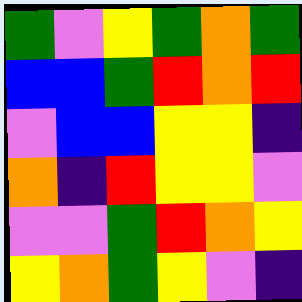[["green", "violet", "yellow", "green", "orange", "green"], ["blue", "blue", "green", "red", "orange", "red"], ["violet", "blue", "blue", "yellow", "yellow", "indigo"], ["orange", "indigo", "red", "yellow", "yellow", "violet"], ["violet", "violet", "green", "red", "orange", "yellow"], ["yellow", "orange", "green", "yellow", "violet", "indigo"]]